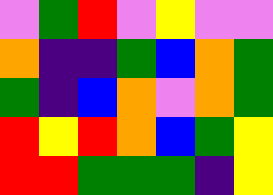[["violet", "green", "red", "violet", "yellow", "violet", "violet"], ["orange", "indigo", "indigo", "green", "blue", "orange", "green"], ["green", "indigo", "blue", "orange", "violet", "orange", "green"], ["red", "yellow", "red", "orange", "blue", "green", "yellow"], ["red", "red", "green", "green", "green", "indigo", "yellow"]]